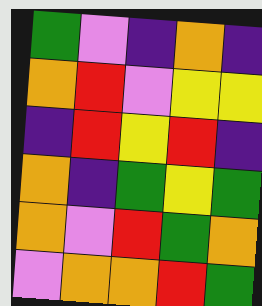[["green", "violet", "indigo", "orange", "indigo"], ["orange", "red", "violet", "yellow", "yellow"], ["indigo", "red", "yellow", "red", "indigo"], ["orange", "indigo", "green", "yellow", "green"], ["orange", "violet", "red", "green", "orange"], ["violet", "orange", "orange", "red", "green"]]